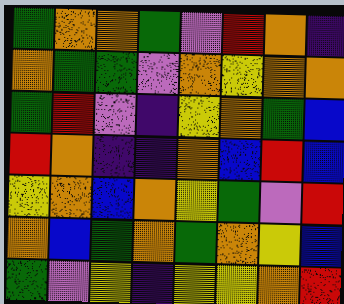[["green", "orange", "orange", "green", "violet", "red", "orange", "indigo"], ["orange", "green", "green", "violet", "orange", "yellow", "orange", "orange"], ["green", "red", "violet", "indigo", "yellow", "orange", "green", "blue"], ["red", "orange", "indigo", "indigo", "orange", "blue", "red", "blue"], ["yellow", "orange", "blue", "orange", "yellow", "green", "violet", "red"], ["orange", "blue", "green", "orange", "green", "orange", "yellow", "blue"], ["green", "violet", "yellow", "indigo", "yellow", "yellow", "orange", "red"]]